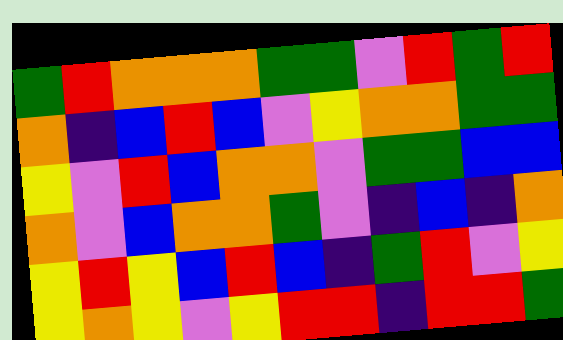[["green", "red", "orange", "orange", "orange", "green", "green", "violet", "red", "green", "red"], ["orange", "indigo", "blue", "red", "blue", "violet", "yellow", "orange", "orange", "green", "green"], ["yellow", "violet", "red", "blue", "orange", "orange", "violet", "green", "green", "blue", "blue"], ["orange", "violet", "blue", "orange", "orange", "green", "violet", "indigo", "blue", "indigo", "orange"], ["yellow", "red", "yellow", "blue", "red", "blue", "indigo", "green", "red", "violet", "yellow"], ["yellow", "orange", "yellow", "violet", "yellow", "red", "red", "indigo", "red", "red", "green"]]